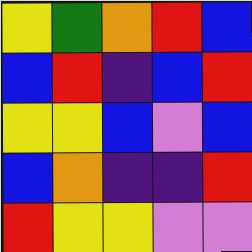[["yellow", "green", "orange", "red", "blue"], ["blue", "red", "indigo", "blue", "red"], ["yellow", "yellow", "blue", "violet", "blue"], ["blue", "orange", "indigo", "indigo", "red"], ["red", "yellow", "yellow", "violet", "violet"]]